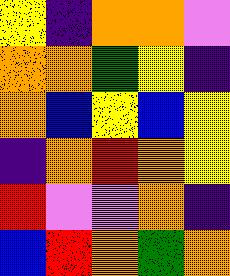[["yellow", "indigo", "orange", "orange", "violet"], ["orange", "orange", "green", "yellow", "indigo"], ["orange", "blue", "yellow", "blue", "yellow"], ["indigo", "orange", "red", "orange", "yellow"], ["red", "violet", "violet", "orange", "indigo"], ["blue", "red", "orange", "green", "orange"]]